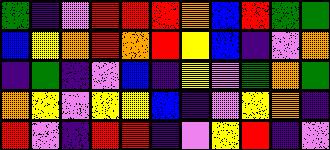[["green", "indigo", "violet", "red", "red", "red", "orange", "blue", "red", "green", "green"], ["blue", "yellow", "orange", "red", "orange", "red", "yellow", "blue", "indigo", "violet", "orange"], ["indigo", "green", "indigo", "violet", "blue", "indigo", "yellow", "violet", "green", "orange", "green"], ["orange", "yellow", "violet", "yellow", "yellow", "blue", "indigo", "violet", "yellow", "orange", "indigo"], ["red", "violet", "indigo", "red", "red", "indigo", "violet", "yellow", "red", "indigo", "violet"]]